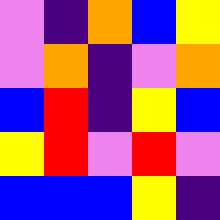[["violet", "indigo", "orange", "blue", "yellow"], ["violet", "orange", "indigo", "violet", "orange"], ["blue", "red", "indigo", "yellow", "blue"], ["yellow", "red", "violet", "red", "violet"], ["blue", "blue", "blue", "yellow", "indigo"]]